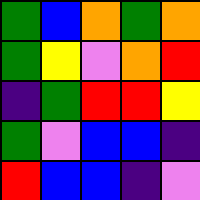[["green", "blue", "orange", "green", "orange"], ["green", "yellow", "violet", "orange", "red"], ["indigo", "green", "red", "red", "yellow"], ["green", "violet", "blue", "blue", "indigo"], ["red", "blue", "blue", "indigo", "violet"]]